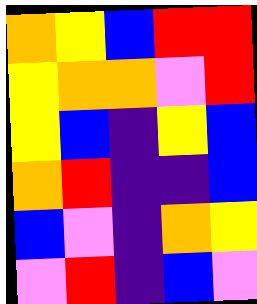[["orange", "yellow", "blue", "red", "red"], ["yellow", "orange", "orange", "violet", "red"], ["yellow", "blue", "indigo", "yellow", "blue"], ["orange", "red", "indigo", "indigo", "blue"], ["blue", "violet", "indigo", "orange", "yellow"], ["violet", "red", "indigo", "blue", "violet"]]